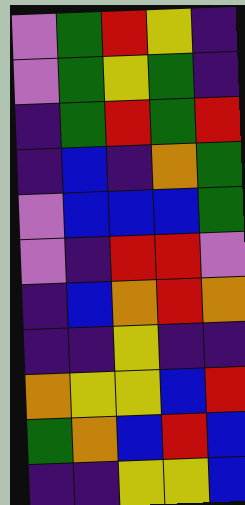[["violet", "green", "red", "yellow", "indigo"], ["violet", "green", "yellow", "green", "indigo"], ["indigo", "green", "red", "green", "red"], ["indigo", "blue", "indigo", "orange", "green"], ["violet", "blue", "blue", "blue", "green"], ["violet", "indigo", "red", "red", "violet"], ["indigo", "blue", "orange", "red", "orange"], ["indigo", "indigo", "yellow", "indigo", "indigo"], ["orange", "yellow", "yellow", "blue", "red"], ["green", "orange", "blue", "red", "blue"], ["indigo", "indigo", "yellow", "yellow", "blue"]]